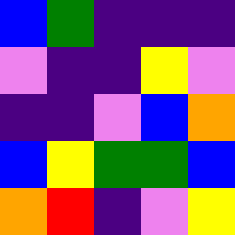[["blue", "green", "indigo", "indigo", "indigo"], ["violet", "indigo", "indigo", "yellow", "violet"], ["indigo", "indigo", "violet", "blue", "orange"], ["blue", "yellow", "green", "green", "blue"], ["orange", "red", "indigo", "violet", "yellow"]]